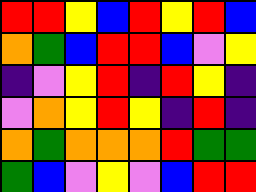[["red", "red", "yellow", "blue", "red", "yellow", "red", "blue"], ["orange", "green", "blue", "red", "red", "blue", "violet", "yellow"], ["indigo", "violet", "yellow", "red", "indigo", "red", "yellow", "indigo"], ["violet", "orange", "yellow", "red", "yellow", "indigo", "red", "indigo"], ["orange", "green", "orange", "orange", "orange", "red", "green", "green"], ["green", "blue", "violet", "yellow", "violet", "blue", "red", "red"]]